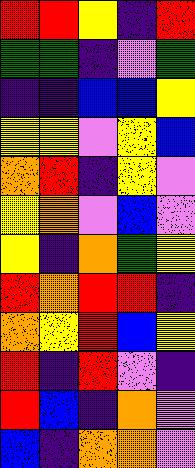[["red", "red", "yellow", "indigo", "red"], ["green", "green", "indigo", "violet", "green"], ["indigo", "indigo", "blue", "blue", "yellow"], ["yellow", "yellow", "violet", "yellow", "blue"], ["orange", "red", "indigo", "yellow", "violet"], ["yellow", "orange", "violet", "blue", "violet"], ["yellow", "indigo", "orange", "green", "yellow"], ["red", "orange", "red", "red", "indigo"], ["orange", "yellow", "red", "blue", "yellow"], ["red", "indigo", "red", "violet", "indigo"], ["red", "blue", "indigo", "orange", "violet"], ["blue", "indigo", "orange", "orange", "violet"]]